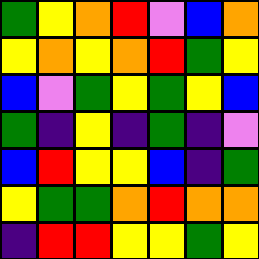[["green", "yellow", "orange", "red", "violet", "blue", "orange"], ["yellow", "orange", "yellow", "orange", "red", "green", "yellow"], ["blue", "violet", "green", "yellow", "green", "yellow", "blue"], ["green", "indigo", "yellow", "indigo", "green", "indigo", "violet"], ["blue", "red", "yellow", "yellow", "blue", "indigo", "green"], ["yellow", "green", "green", "orange", "red", "orange", "orange"], ["indigo", "red", "red", "yellow", "yellow", "green", "yellow"]]